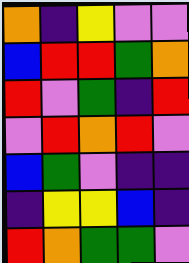[["orange", "indigo", "yellow", "violet", "violet"], ["blue", "red", "red", "green", "orange"], ["red", "violet", "green", "indigo", "red"], ["violet", "red", "orange", "red", "violet"], ["blue", "green", "violet", "indigo", "indigo"], ["indigo", "yellow", "yellow", "blue", "indigo"], ["red", "orange", "green", "green", "violet"]]